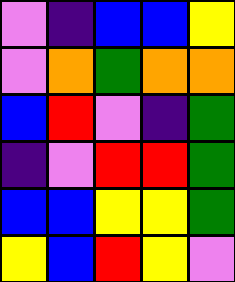[["violet", "indigo", "blue", "blue", "yellow"], ["violet", "orange", "green", "orange", "orange"], ["blue", "red", "violet", "indigo", "green"], ["indigo", "violet", "red", "red", "green"], ["blue", "blue", "yellow", "yellow", "green"], ["yellow", "blue", "red", "yellow", "violet"]]